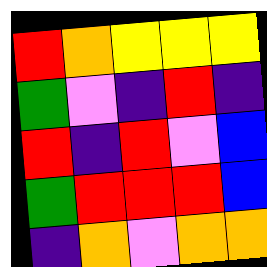[["red", "orange", "yellow", "yellow", "yellow"], ["green", "violet", "indigo", "red", "indigo"], ["red", "indigo", "red", "violet", "blue"], ["green", "red", "red", "red", "blue"], ["indigo", "orange", "violet", "orange", "orange"]]